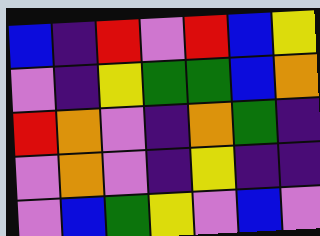[["blue", "indigo", "red", "violet", "red", "blue", "yellow"], ["violet", "indigo", "yellow", "green", "green", "blue", "orange"], ["red", "orange", "violet", "indigo", "orange", "green", "indigo"], ["violet", "orange", "violet", "indigo", "yellow", "indigo", "indigo"], ["violet", "blue", "green", "yellow", "violet", "blue", "violet"]]